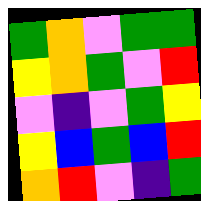[["green", "orange", "violet", "green", "green"], ["yellow", "orange", "green", "violet", "red"], ["violet", "indigo", "violet", "green", "yellow"], ["yellow", "blue", "green", "blue", "red"], ["orange", "red", "violet", "indigo", "green"]]